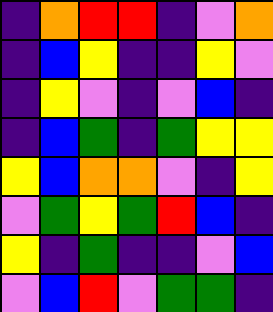[["indigo", "orange", "red", "red", "indigo", "violet", "orange"], ["indigo", "blue", "yellow", "indigo", "indigo", "yellow", "violet"], ["indigo", "yellow", "violet", "indigo", "violet", "blue", "indigo"], ["indigo", "blue", "green", "indigo", "green", "yellow", "yellow"], ["yellow", "blue", "orange", "orange", "violet", "indigo", "yellow"], ["violet", "green", "yellow", "green", "red", "blue", "indigo"], ["yellow", "indigo", "green", "indigo", "indigo", "violet", "blue"], ["violet", "blue", "red", "violet", "green", "green", "indigo"]]